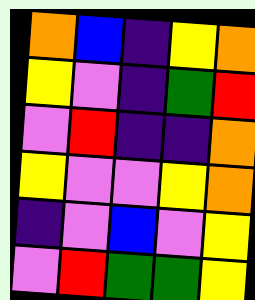[["orange", "blue", "indigo", "yellow", "orange"], ["yellow", "violet", "indigo", "green", "red"], ["violet", "red", "indigo", "indigo", "orange"], ["yellow", "violet", "violet", "yellow", "orange"], ["indigo", "violet", "blue", "violet", "yellow"], ["violet", "red", "green", "green", "yellow"]]